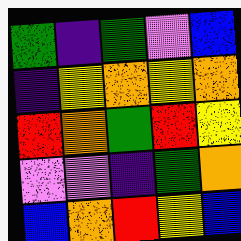[["green", "indigo", "green", "violet", "blue"], ["indigo", "yellow", "orange", "yellow", "orange"], ["red", "orange", "green", "red", "yellow"], ["violet", "violet", "indigo", "green", "orange"], ["blue", "orange", "red", "yellow", "blue"]]